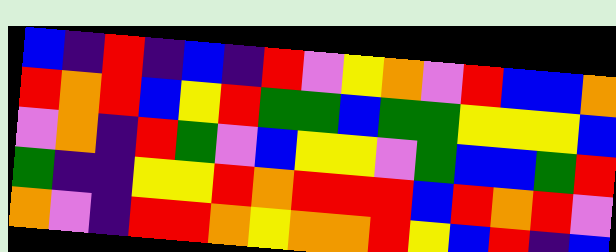[["blue", "indigo", "red", "indigo", "blue", "indigo", "red", "violet", "yellow", "orange", "violet", "red", "blue", "blue", "orange"], ["red", "orange", "red", "blue", "yellow", "red", "green", "green", "blue", "green", "green", "yellow", "yellow", "yellow", "blue"], ["violet", "orange", "indigo", "red", "green", "violet", "blue", "yellow", "yellow", "violet", "green", "blue", "blue", "green", "red"], ["green", "indigo", "indigo", "yellow", "yellow", "red", "orange", "red", "red", "red", "blue", "red", "orange", "red", "violet"], ["orange", "violet", "indigo", "red", "red", "orange", "yellow", "orange", "orange", "red", "yellow", "blue", "red", "indigo", "blue"]]